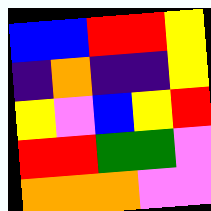[["blue", "blue", "red", "red", "yellow"], ["indigo", "orange", "indigo", "indigo", "yellow"], ["yellow", "violet", "blue", "yellow", "red"], ["red", "red", "green", "green", "violet"], ["orange", "orange", "orange", "violet", "violet"]]